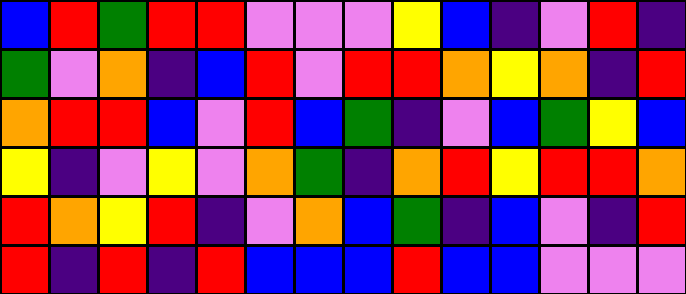[["blue", "red", "green", "red", "red", "violet", "violet", "violet", "yellow", "blue", "indigo", "violet", "red", "indigo"], ["green", "violet", "orange", "indigo", "blue", "red", "violet", "red", "red", "orange", "yellow", "orange", "indigo", "red"], ["orange", "red", "red", "blue", "violet", "red", "blue", "green", "indigo", "violet", "blue", "green", "yellow", "blue"], ["yellow", "indigo", "violet", "yellow", "violet", "orange", "green", "indigo", "orange", "red", "yellow", "red", "red", "orange"], ["red", "orange", "yellow", "red", "indigo", "violet", "orange", "blue", "green", "indigo", "blue", "violet", "indigo", "red"], ["red", "indigo", "red", "indigo", "red", "blue", "blue", "blue", "red", "blue", "blue", "violet", "violet", "violet"]]